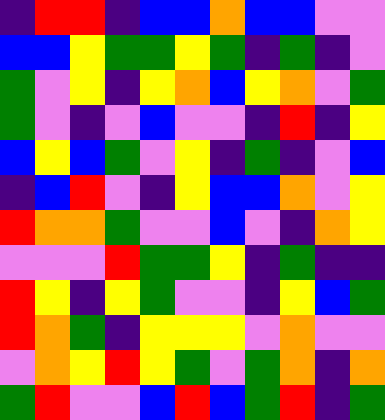[["indigo", "red", "red", "indigo", "blue", "blue", "orange", "blue", "blue", "violet", "violet"], ["blue", "blue", "yellow", "green", "green", "yellow", "green", "indigo", "green", "indigo", "violet"], ["green", "violet", "yellow", "indigo", "yellow", "orange", "blue", "yellow", "orange", "violet", "green"], ["green", "violet", "indigo", "violet", "blue", "violet", "violet", "indigo", "red", "indigo", "yellow"], ["blue", "yellow", "blue", "green", "violet", "yellow", "indigo", "green", "indigo", "violet", "blue"], ["indigo", "blue", "red", "violet", "indigo", "yellow", "blue", "blue", "orange", "violet", "yellow"], ["red", "orange", "orange", "green", "violet", "violet", "blue", "violet", "indigo", "orange", "yellow"], ["violet", "violet", "violet", "red", "green", "green", "yellow", "indigo", "green", "indigo", "indigo"], ["red", "yellow", "indigo", "yellow", "green", "violet", "violet", "indigo", "yellow", "blue", "green"], ["red", "orange", "green", "indigo", "yellow", "yellow", "yellow", "violet", "orange", "violet", "violet"], ["violet", "orange", "yellow", "red", "yellow", "green", "violet", "green", "orange", "indigo", "orange"], ["green", "red", "violet", "violet", "blue", "red", "blue", "green", "red", "indigo", "green"]]